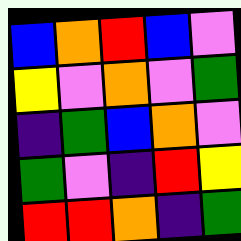[["blue", "orange", "red", "blue", "violet"], ["yellow", "violet", "orange", "violet", "green"], ["indigo", "green", "blue", "orange", "violet"], ["green", "violet", "indigo", "red", "yellow"], ["red", "red", "orange", "indigo", "green"]]